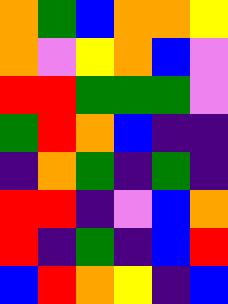[["orange", "green", "blue", "orange", "orange", "yellow"], ["orange", "violet", "yellow", "orange", "blue", "violet"], ["red", "red", "green", "green", "green", "violet"], ["green", "red", "orange", "blue", "indigo", "indigo"], ["indigo", "orange", "green", "indigo", "green", "indigo"], ["red", "red", "indigo", "violet", "blue", "orange"], ["red", "indigo", "green", "indigo", "blue", "red"], ["blue", "red", "orange", "yellow", "indigo", "blue"]]